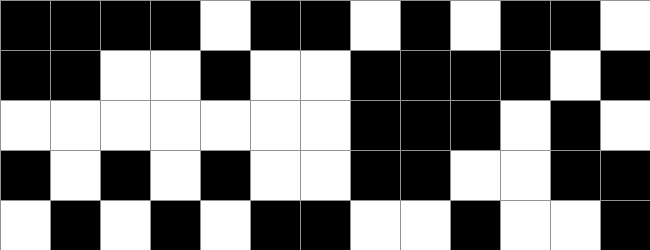[["black", "black", "black", "black", "white", "black", "black", "white", "black", "white", "black", "black", "white"], ["black", "black", "white", "white", "black", "white", "white", "black", "black", "black", "black", "white", "black"], ["white", "white", "white", "white", "white", "white", "white", "black", "black", "black", "white", "black", "white"], ["black", "white", "black", "white", "black", "white", "white", "black", "black", "white", "white", "black", "black"], ["white", "black", "white", "black", "white", "black", "black", "white", "white", "black", "white", "white", "black"]]